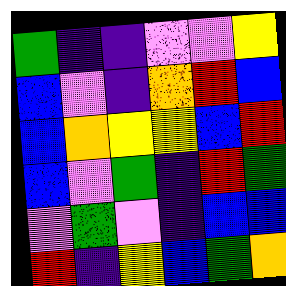[["green", "indigo", "indigo", "violet", "violet", "yellow"], ["blue", "violet", "indigo", "orange", "red", "blue"], ["blue", "orange", "yellow", "yellow", "blue", "red"], ["blue", "violet", "green", "indigo", "red", "green"], ["violet", "green", "violet", "indigo", "blue", "blue"], ["red", "indigo", "yellow", "blue", "green", "orange"]]